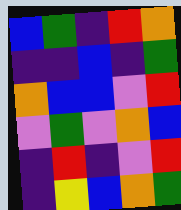[["blue", "green", "indigo", "red", "orange"], ["indigo", "indigo", "blue", "indigo", "green"], ["orange", "blue", "blue", "violet", "red"], ["violet", "green", "violet", "orange", "blue"], ["indigo", "red", "indigo", "violet", "red"], ["indigo", "yellow", "blue", "orange", "green"]]